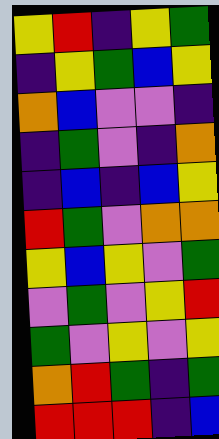[["yellow", "red", "indigo", "yellow", "green"], ["indigo", "yellow", "green", "blue", "yellow"], ["orange", "blue", "violet", "violet", "indigo"], ["indigo", "green", "violet", "indigo", "orange"], ["indigo", "blue", "indigo", "blue", "yellow"], ["red", "green", "violet", "orange", "orange"], ["yellow", "blue", "yellow", "violet", "green"], ["violet", "green", "violet", "yellow", "red"], ["green", "violet", "yellow", "violet", "yellow"], ["orange", "red", "green", "indigo", "green"], ["red", "red", "red", "indigo", "blue"]]